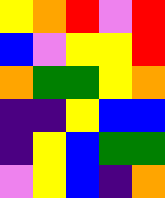[["yellow", "orange", "red", "violet", "red"], ["blue", "violet", "yellow", "yellow", "red"], ["orange", "green", "green", "yellow", "orange"], ["indigo", "indigo", "yellow", "blue", "blue"], ["indigo", "yellow", "blue", "green", "green"], ["violet", "yellow", "blue", "indigo", "orange"]]